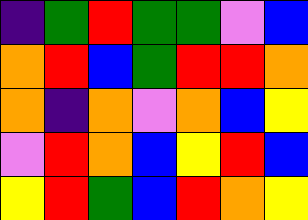[["indigo", "green", "red", "green", "green", "violet", "blue"], ["orange", "red", "blue", "green", "red", "red", "orange"], ["orange", "indigo", "orange", "violet", "orange", "blue", "yellow"], ["violet", "red", "orange", "blue", "yellow", "red", "blue"], ["yellow", "red", "green", "blue", "red", "orange", "yellow"]]